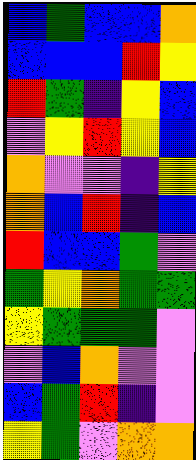[["blue", "green", "blue", "blue", "orange"], ["blue", "blue", "blue", "red", "yellow"], ["red", "green", "indigo", "yellow", "blue"], ["violet", "yellow", "red", "yellow", "blue"], ["orange", "violet", "violet", "indigo", "yellow"], ["orange", "blue", "red", "indigo", "blue"], ["red", "blue", "blue", "green", "violet"], ["green", "yellow", "orange", "green", "green"], ["yellow", "green", "green", "green", "violet"], ["violet", "blue", "orange", "violet", "violet"], ["blue", "green", "red", "indigo", "violet"], ["yellow", "green", "violet", "orange", "orange"]]